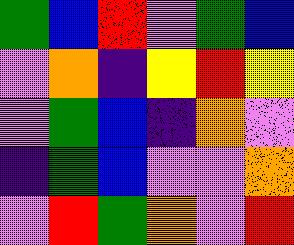[["green", "blue", "red", "violet", "green", "blue"], ["violet", "orange", "indigo", "yellow", "red", "yellow"], ["violet", "green", "blue", "indigo", "orange", "violet"], ["indigo", "green", "blue", "violet", "violet", "orange"], ["violet", "red", "green", "orange", "violet", "red"]]